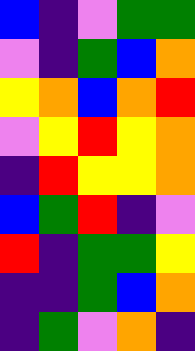[["blue", "indigo", "violet", "green", "green"], ["violet", "indigo", "green", "blue", "orange"], ["yellow", "orange", "blue", "orange", "red"], ["violet", "yellow", "red", "yellow", "orange"], ["indigo", "red", "yellow", "yellow", "orange"], ["blue", "green", "red", "indigo", "violet"], ["red", "indigo", "green", "green", "yellow"], ["indigo", "indigo", "green", "blue", "orange"], ["indigo", "green", "violet", "orange", "indigo"]]